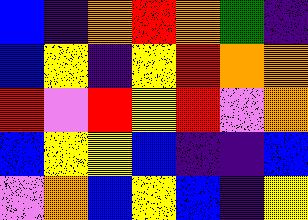[["blue", "indigo", "orange", "red", "orange", "green", "indigo"], ["blue", "yellow", "indigo", "yellow", "red", "orange", "orange"], ["red", "violet", "red", "yellow", "red", "violet", "orange"], ["blue", "yellow", "yellow", "blue", "indigo", "indigo", "blue"], ["violet", "orange", "blue", "yellow", "blue", "indigo", "yellow"]]